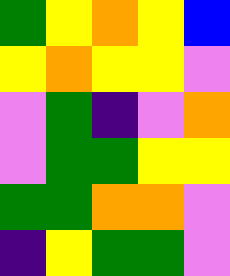[["green", "yellow", "orange", "yellow", "blue"], ["yellow", "orange", "yellow", "yellow", "violet"], ["violet", "green", "indigo", "violet", "orange"], ["violet", "green", "green", "yellow", "yellow"], ["green", "green", "orange", "orange", "violet"], ["indigo", "yellow", "green", "green", "violet"]]